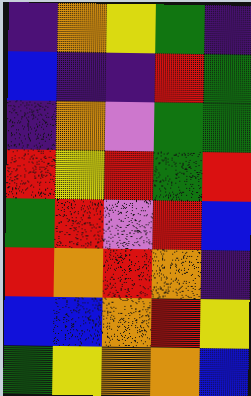[["indigo", "orange", "yellow", "green", "indigo"], ["blue", "indigo", "indigo", "red", "green"], ["indigo", "orange", "violet", "green", "green"], ["red", "yellow", "red", "green", "red"], ["green", "red", "violet", "red", "blue"], ["red", "orange", "red", "orange", "indigo"], ["blue", "blue", "orange", "red", "yellow"], ["green", "yellow", "orange", "orange", "blue"]]